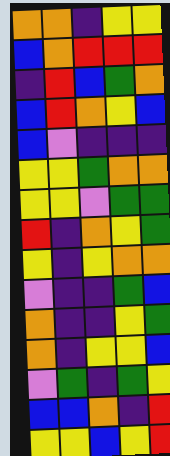[["orange", "orange", "indigo", "yellow", "yellow"], ["blue", "orange", "red", "red", "red"], ["indigo", "red", "blue", "green", "orange"], ["blue", "red", "orange", "yellow", "blue"], ["blue", "violet", "indigo", "indigo", "indigo"], ["yellow", "yellow", "green", "orange", "orange"], ["yellow", "yellow", "violet", "green", "green"], ["red", "indigo", "orange", "yellow", "green"], ["yellow", "indigo", "yellow", "orange", "orange"], ["violet", "indigo", "indigo", "green", "blue"], ["orange", "indigo", "indigo", "yellow", "green"], ["orange", "indigo", "yellow", "yellow", "blue"], ["violet", "green", "indigo", "green", "yellow"], ["blue", "blue", "orange", "indigo", "red"], ["yellow", "yellow", "blue", "yellow", "red"]]